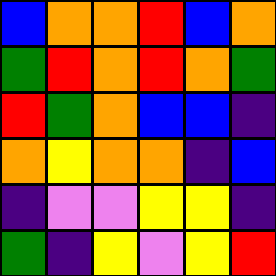[["blue", "orange", "orange", "red", "blue", "orange"], ["green", "red", "orange", "red", "orange", "green"], ["red", "green", "orange", "blue", "blue", "indigo"], ["orange", "yellow", "orange", "orange", "indigo", "blue"], ["indigo", "violet", "violet", "yellow", "yellow", "indigo"], ["green", "indigo", "yellow", "violet", "yellow", "red"]]